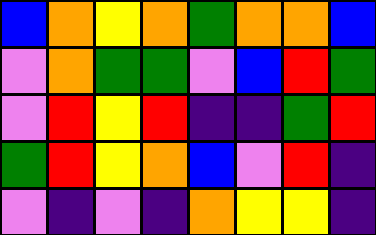[["blue", "orange", "yellow", "orange", "green", "orange", "orange", "blue"], ["violet", "orange", "green", "green", "violet", "blue", "red", "green"], ["violet", "red", "yellow", "red", "indigo", "indigo", "green", "red"], ["green", "red", "yellow", "orange", "blue", "violet", "red", "indigo"], ["violet", "indigo", "violet", "indigo", "orange", "yellow", "yellow", "indigo"]]